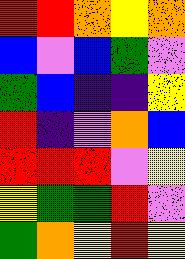[["red", "red", "orange", "yellow", "orange"], ["blue", "violet", "blue", "green", "violet"], ["green", "blue", "indigo", "indigo", "yellow"], ["red", "indigo", "violet", "orange", "blue"], ["red", "red", "red", "violet", "yellow"], ["yellow", "green", "green", "red", "violet"], ["green", "orange", "yellow", "red", "yellow"]]